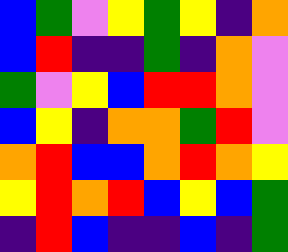[["blue", "green", "violet", "yellow", "green", "yellow", "indigo", "orange"], ["blue", "red", "indigo", "indigo", "green", "indigo", "orange", "violet"], ["green", "violet", "yellow", "blue", "red", "red", "orange", "violet"], ["blue", "yellow", "indigo", "orange", "orange", "green", "red", "violet"], ["orange", "red", "blue", "blue", "orange", "red", "orange", "yellow"], ["yellow", "red", "orange", "red", "blue", "yellow", "blue", "green"], ["indigo", "red", "blue", "indigo", "indigo", "blue", "indigo", "green"]]